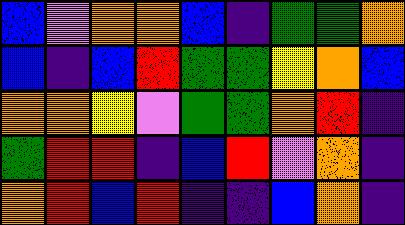[["blue", "violet", "orange", "orange", "blue", "indigo", "green", "green", "orange"], ["blue", "indigo", "blue", "red", "green", "green", "yellow", "orange", "blue"], ["orange", "orange", "yellow", "violet", "green", "green", "orange", "red", "indigo"], ["green", "red", "red", "indigo", "blue", "red", "violet", "orange", "indigo"], ["orange", "red", "blue", "red", "indigo", "indigo", "blue", "orange", "indigo"]]